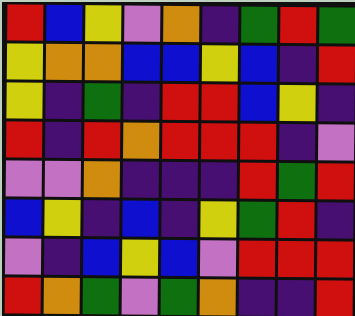[["red", "blue", "yellow", "violet", "orange", "indigo", "green", "red", "green"], ["yellow", "orange", "orange", "blue", "blue", "yellow", "blue", "indigo", "red"], ["yellow", "indigo", "green", "indigo", "red", "red", "blue", "yellow", "indigo"], ["red", "indigo", "red", "orange", "red", "red", "red", "indigo", "violet"], ["violet", "violet", "orange", "indigo", "indigo", "indigo", "red", "green", "red"], ["blue", "yellow", "indigo", "blue", "indigo", "yellow", "green", "red", "indigo"], ["violet", "indigo", "blue", "yellow", "blue", "violet", "red", "red", "red"], ["red", "orange", "green", "violet", "green", "orange", "indigo", "indigo", "red"]]